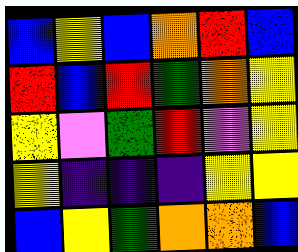[["blue", "yellow", "blue", "orange", "red", "blue"], ["red", "blue", "red", "green", "orange", "yellow"], ["yellow", "violet", "green", "red", "violet", "yellow"], ["yellow", "indigo", "indigo", "indigo", "yellow", "yellow"], ["blue", "yellow", "green", "orange", "orange", "blue"]]